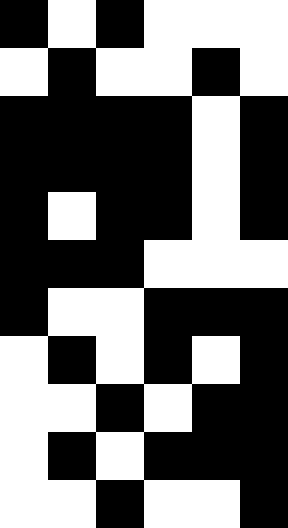[["black", "white", "black", "white", "white", "white"], ["white", "black", "white", "white", "black", "white"], ["black", "black", "black", "black", "white", "black"], ["black", "black", "black", "black", "white", "black"], ["black", "white", "black", "black", "white", "black"], ["black", "black", "black", "white", "white", "white"], ["black", "white", "white", "black", "black", "black"], ["white", "black", "white", "black", "white", "black"], ["white", "white", "black", "white", "black", "black"], ["white", "black", "white", "black", "black", "black"], ["white", "white", "black", "white", "white", "black"]]